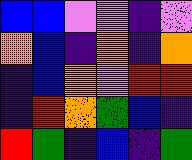[["blue", "blue", "violet", "violet", "indigo", "violet"], ["orange", "blue", "indigo", "orange", "indigo", "orange"], ["indigo", "blue", "orange", "violet", "red", "red"], ["indigo", "red", "orange", "green", "blue", "indigo"], ["red", "green", "indigo", "blue", "indigo", "green"]]